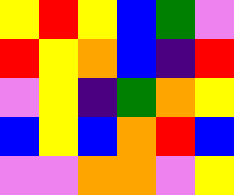[["yellow", "red", "yellow", "blue", "green", "violet"], ["red", "yellow", "orange", "blue", "indigo", "red"], ["violet", "yellow", "indigo", "green", "orange", "yellow"], ["blue", "yellow", "blue", "orange", "red", "blue"], ["violet", "violet", "orange", "orange", "violet", "yellow"]]